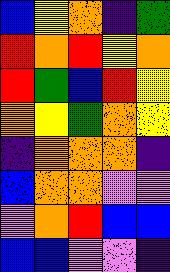[["blue", "yellow", "orange", "indigo", "green"], ["red", "orange", "red", "yellow", "orange"], ["red", "green", "blue", "red", "yellow"], ["orange", "yellow", "green", "orange", "yellow"], ["indigo", "orange", "orange", "orange", "indigo"], ["blue", "orange", "orange", "violet", "violet"], ["violet", "orange", "red", "blue", "blue"], ["blue", "blue", "violet", "violet", "indigo"]]